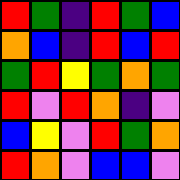[["red", "green", "indigo", "red", "green", "blue"], ["orange", "blue", "indigo", "red", "blue", "red"], ["green", "red", "yellow", "green", "orange", "green"], ["red", "violet", "red", "orange", "indigo", "violet"], ["blue", "yellow", "violet", "red", "green", "orange"], ["red", "orange", "violet", "blue", "blue", "violet"]]